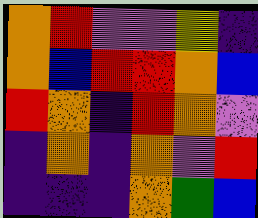[["orange", "red", "violet", "violet", "yellow", "indigo"], ["orange", "blue", "red", "red", "orange", "blue"], ["red", "orange", "indigo", "red", "orange", "violet"], ["indigo", "orange", "indigo", "orange", "violet", "red"], ["indigo", "indigo", "indigo", "orange", "green", "blue"]]